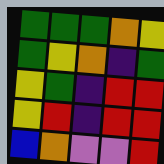[["green", "green", "green", "orange", "yellow"], ["green", "yellow", "orange", "indigo", "green"], ["yellow", "green", "indigo", "red", "red"], ["yellow", "red", "indigo", "red", "red"], ["blue", "orange", "violet", "violet", "red"]]